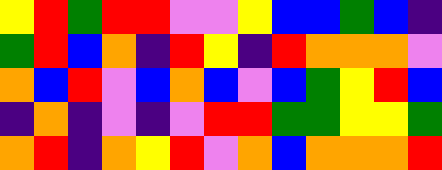[["yellow", "red", "green", "red", "red", "violet", "violet", "yellow", "blue", "blue", "green", "blue", "indigo"], ["green", "red", "blue", "orange", "indigo", "red", "yellow", "indigo", "red", "orange", "orange", "orange", "violet"], ["orange", "blue", "red", "violet", "blue", "orange", "blue", "violet", "blue", "green", "yellow", "red", "blue"], ["indigo", "orange", "indigo", "violet", "indigo", "violet", "red", "red", "green", "green", "yellow", "yellow", "green"], ["orange", "red", "indigo", "orange", "yellow", "red", "violet", "orange", "blue", "orange", "orange", "orange", "red"]]